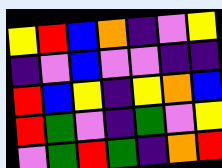[["yellow", "red", "blue", "orange", "indigo", "violet", "yellow"], ["indigo", "violet", "blue", "violet", "violet", "indigo", "indigo"], ["red", "blue", "yellow", "indigo", "yellow", "orange", "blue"], ["red", "green", "violet", "indigo", "green", "violet", "yellow"], ["violet", "green", "red", "green", "indigo", "orange", "red"]]